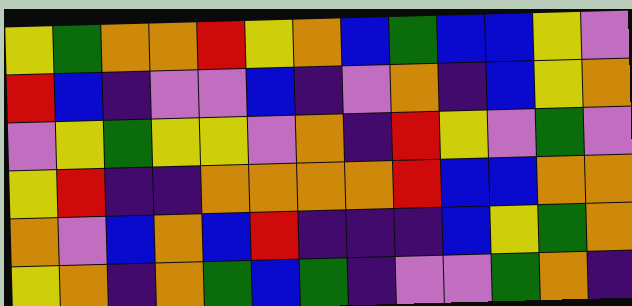[["yellow", "green", "orange", "orange", "red", "yellow", "orange", "blue", "green", "blue", "blue", "yellow", "violet"], ["red", "blue", "indigo", "violet", "violet", "blue", "indigo", "violet", "orange", "indigo", "blue", "yellow", "orange"], ["violet", "yellow", "green", "yellow", "yellow", "violet", "orange", "indigo", "red", "yellow", "violet", "green", "violet"], ["yellow", "red", "indigo", "indigo", "orange", "orange", "orange", "orange", "red", "blue", "blue", "orange", "orange"], ["orange", "violet", "blue", "orange", "blue", "red", "indigo", "indigo", "indigo", "blue", "yellow", "green", "orange"], ["yellow", "orange", "indigo", "orange", "green", "blue", "green", "indigo", "violet", "violet", "green", "orange", "indigo"]]